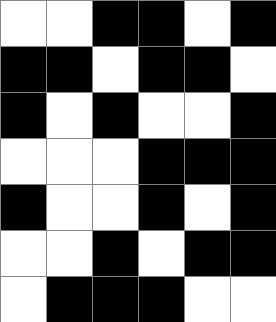[["white", "white", "black", "black", "white", "black"], ["black", "black", "white", "black", "black", "white"], ["black", "white", "black", "white", "white", "black"], ["white", "white", "white", "black", "black", "black"], ["black", "white", "white", "black", "white", "black"], ["white", "white", "black", "white", "black", "black"], ["white", "black", "black", "black", "white", "white"]]